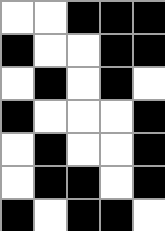[["white", "white", "black", "black", "black"], ["black", "white", "white", "black", "black"], ["white", "black", "white", "black", "white"], ["black", "white", "white", "white", "black"], ["white", "black", "white", "white", "black"], ["white", "black", "black", "white", "black"], ["black", "white", "black", "black", "white"]]